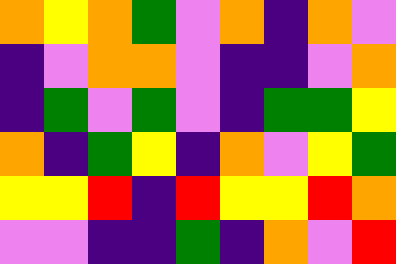[["orange", "yellow", "orange", "green", "violet", "orange", "indigo", "orange", "violet"], ["indigo", "violet", "orange", "orange", "violet", "indigo", "indigo", "violet", "orange"], ["indigo", "green", "violet", "green", "violet", "indigo", "green", "green", "yellow"], ["orange", "indigo", "green", "yellow", "indigo", "orange", "violet", "yellow", "green"], ["yellow", "yellow", "red", "indigo", "red", "yellow", "yellow", "red", "orange"], ["violet", "violet", "indigo", "indigo", "green", "indigo", "orange", "violet", "red"]]